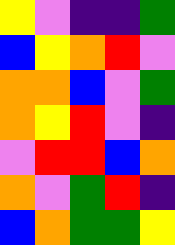[["yellow", "violet", "indigo", "indigo", "green"], ["blue", "yellow", "orange", "red", "violet"], ["orange", "orange", "blue", "violet", "green"], ["orange", "yellow", "red", "violet", "indigo"], ["violet", "red", "red", "blue", "orange"], ["orange", "violet", "green", "red", "indigo"], ["blue", "orange", "green", "green", "yellow"]]